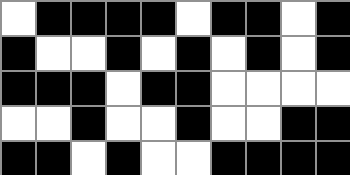[["white", "black", "black", "black", "black", "white", "black", "black", "white", "black"], ["black", "white", "white", "black", "white", "black", "white", "black", "white", "black"], ["black", "black", "black", "white", "black", "black", "white", "white", "white", "white"], ["white", "white", "black", "white", "white", "black", "white", "white", "black", "black"], ["black", "black", "white", "black", "white", "white", "black", "black", "black", "black"]]